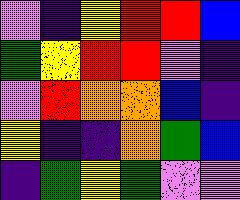[["violet", "indigo", "yellow", "red", "red", "blue"], ["green", "yellow", "red", "red", "violet", "indigo"], ["violet", "red", "orange", "orange", "blue", "indigo"], ["yellow", "indigo", "indigo", "orange", "green", "blue"], ["indigo", "green", "yellow", "green", "violet", "violet"]]